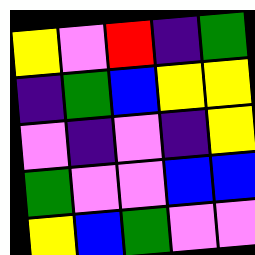[["yellow", "violet", "red", "indigo", "green"], ["indigo", "green", "blue", "yellow", "yellow"], ["violet", "indigo", "violet", "indigo", "yellow"], ["green", "violet", "violet", "blue", "blue"], ["yellow", "blue", "green", "violet", "violet"]]